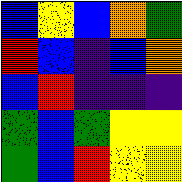[["blue", "yellow", "blue", "orange", "green"], ["red", "blue", "indigo", "blue", "orange"], ["blue", "red", "indigo", "indigo", "indigo"], ["green", "blue", "green", "yellow", "yellow"], ["green", "blue", "red", "yellow", "yellow"]]